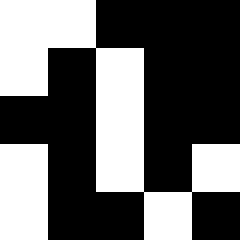[["white", "white", "black", "black", "black"], ["white", "black", "white", "black", "black"], ["black", "black", "white", "black", "black"], ["white", "black", "white", "black", "white"], ["white", "black", "black", "white", "black"]]